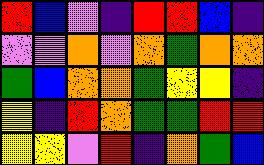[["red", "blue", "violet", "indigo", "red", "red", "blue", "indigo"], ["violet", "violet", "orange", "violet", "orange", "green", "orange", "orange"], ["green", "blue", "orange", "orange", "green", "yellow", "yellow", "indigo"], ["yellow", "indigo", "red", "orange", "green", "green", "red", "red"], ["yellow", "yellow", "violet", "red", "indigo", "orange", "green", "blue"]]